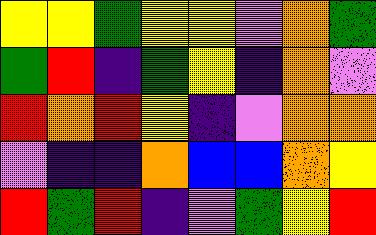[["yellow", "yellow", "green", "yellow", "yellow", "violet", "orange", "green"], ["green", "red", "indigo", "green", "yellow", "indigo", "orange", "violet"], ["red", "orange", "red", "yellow", "indigo", "violet", "orange", "orange"], ["violet", "indigo", "indigo", "orange", "blue", "blue", "orange", "yellow"], ["red", "green", "red", "indigo", "violet", "green", "yellow", "red"]]